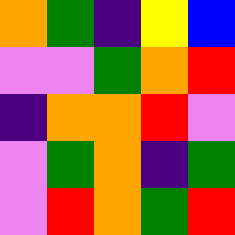[["orange", "green", "indigo", "yellow", "blue"], ["violet", "violet", "green", "orange", "red"], ["indigo", "orange", "orange", "red", "violet"], ["violet", "green", "orange", "indigo", "green"], ["violet", "red", "orange", "green", "red"]]